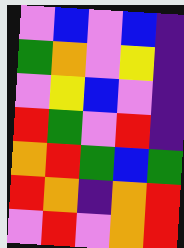[["violet", "blue", "violet", "blue", "indigo"], ["green", "orange", "violet", "yellow", "indigo"], ["violet", "yellow", "blue", "violet", "indigo"], ["red", "green", "violet", "red", "indigo"], ["orange", "red", "green", "blue", "green"], ["red", "orange", "indigo", "orange", "red"], ["violet", "red", "violet", "orange", "red"]]